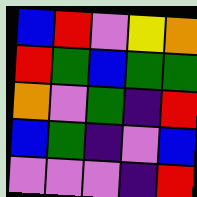[["blue", "red", "violet", "yellow", "orange"], ["red", "green", "blue", "green", "green"], ["orange", "violet", "green", "indigo", "red"], ["blue", "green", "indigo", "violet", "blue"], ["violet", "violet", "violet", "indigo", "red"]]